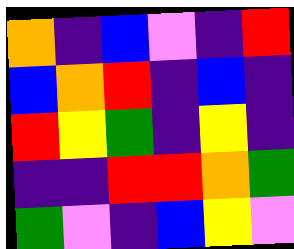[["orange", "indigo", "blue", "violet", "indigo", "red"], ["blue", "orange", "red", "indigo", "blue", "indigo"], ["red", "yellow", "green", "indigo", "yellow", "indigo"], ["indigo", "indigo", "red", "red", "orange", "green"], ["green", "violet", "indigo", "blue", "yellow", "violet"]]